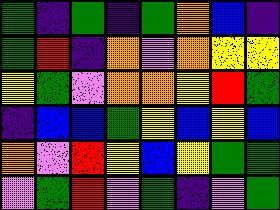[["green", "indigo", "green", "indigo", "green", "orange", "blue", "indigo"], ["green", "red", "indigo", "orange", "violet", "orange", "yellow", "yellow"], ["yellow", "green", "violet", "orange", "orange", "yellow", "red", "green"], ["indigo", "blue", "blue", "green", "yellow", "blue", "yellow", "blue"], ["orange", "violet", "red", "yellow", "blue", "yellow", "green", "green"], ["violet", "green", "red", "violet", "green", "indigo", "violet", "green"]]